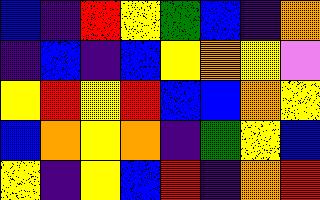[["blue", "indigo", "red", "yellow", "green", "blue", "indigo", "orange"], ["indigo", "blue", "indigo", "blue", "yellow", "orange", "yellow", "violet"], ["yellow", "red", "yellow", "red", "blue", "blue", "orange", "yellow"], ["blue", "orange", "yellow", "orange", "indigo", "green", "yellow", "blue"], ["yellow", "indigo", "yellow", "blue", "red", "indigo", "orange", "red"]]